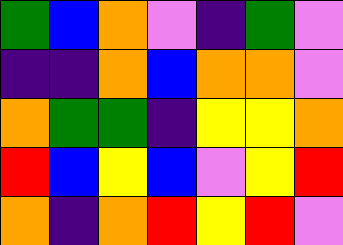[["green", "blue", "orange", "violet", "indigo", "green", "violet"], ["indigo", "indigo", "orange", "blue", "orange", "orange", "violet"], ["orange", "green", "green", "indigo", "yellow", "yellow", "orange"], ["red", "blue", "yellow", "blue", "violet", "yellow", "red"], ["orange", "indigo", "orange", "red", "yellow", "red", "violet"]]